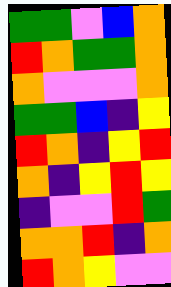[["green", "green", "violet", "blue", "orange"], ["red", "orange", "green", "green", "orange"], ["orange", "violet", "violet", "violet", "orange"], ["green", "green", "blue", "indigo", "yellow"], ["red", "orange", "indigo", "yellow", "red"], ["orange", "indigo", "yellow", "red", "yellow"], ["indigo", "violet", "violet", "red", "green"], ["orange", "orange", "red", "indigo", "orange"], ["red", "orange", "yellow", "violet", "violet"]]